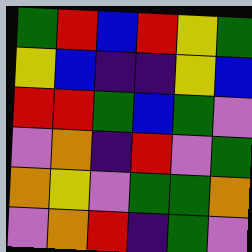[["green", "red", "blue", "red", "yellow", "green"], ["yellow", "blue", "indigo", "indigo", "yellow", "blue"], ["red", "red", "green", "blue", "green", "violet"], ["violet", "orange", "indigo", "red", "violet", "green"], ["orange", "yellow", "violet", "green", "green", "orange"], ["violet", "orange", "red", "indigo", "green", "violet"]]